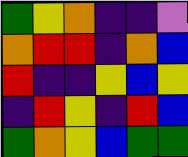[["green", "yellow", "orange", "indigo", "indigo", "violet"], ["orange", "red", "red", "indigo", "orange", "blue"], ["red", "indigo", "indigo", "yellow", "blue", "yellow"], ["indigo", "red", "yellow", "indigo", "red", "blue"], ["green", "orange", "yellow", "blue", "green", "green"]]